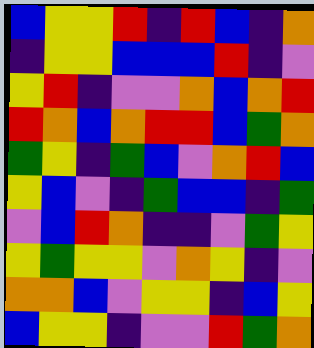[["blue", "yellow", "yellow", "red", "indigo", "red", "blue", "indigo", "orange"], ["indigo", "yellow", "yellow", "blue", "blue", "blue", "red", "indigo", "violet"], ["yellow", "red", "indigo", "violet", "violet", "orange", "blue", "orange", "red"], ["red", "orange", "blue", "orange", "red", "red", "blue", "green", "orange"], ["green", "yellow", "indigo", "green", "blue", "violet", "orange", "red", "blue"], ["yellow", "blue", "violet", "indigo", "green", "blue", "blue", "indigo", "green"], ["violet", "blue", "red", "orange", "indigo", "indigo", "violet", "green", "yellow"], ["yellow", "green", "yellow", "yellow", "violet", "orange", "yellow", "indigo", "violet"], ["orange", "orange", "blue", "violet", "yellow", "yellow", "indigo", "blue", "yellow"], ["blue", "yellow", "yellow", "indigo", "violet", "violet", "red", "green", "orange"]]